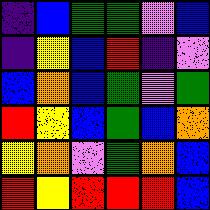[["indigo", "blue", "green", "green", "violet", "blue"], ["indigo", "yellow", "blue", "red", "indigo", "violet"], ["blue", "orange", "blue", "green", "violet", "green"], ["red", "yellow", "blue", "green", "blue", "orange"], ["yellow", "orange", "violet", "green", "orange", "blue"], ["red", "yellow", "red", "red", "red", "blue"]]